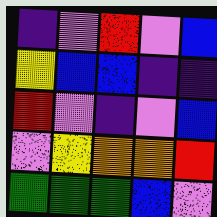[["indigo", "violet", "red", "violet", "blue"], ["yellow", "blue", "blue", "indigo", "indigo"], ["red", "violet", "indigo", "violet", "blue"], ["violet", "yellow", "orange", "orange", "red"], ["green", "green", "green", "blue", "violet"]]